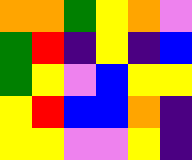[["orange", "orange", "green", "yellow", "orange", "violet"], ["green", "red", "indigo", "yellow", "indigo", "blue"], ["green", "yellow", "violet", "blue", "yellow", "yellow"], ["yellow", "red", "blue", "blue", "orange", "indigo"], ["yellow", "yellow", "violet", "violet", "yellow", "indigo"]]